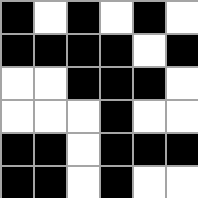[["black", "white", "black", "white", "black", "white"], ["black", "black", "black", "black", "white", "black"], ["white", "white", "black", "black", "black", "white"], ["white", "white", "white", "black", "white", "white"], ["black", "black", "white", "black", "black", "black"], ["black", "black", "white", "black", "white", "white"]]